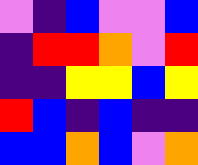[["violet", "indigo", "blue", "violet", "violet", "blue"], ["indigo", "red", "red", "orange", "violet", "red"], ["indigo", "indigo", "yellow", "yellow", "blue", "yellow"], ["red", "blue", "indigo", "blue", "indigo", "indigo"], ["blue", "blue", "orange", "blue", "violet", "orange"]]